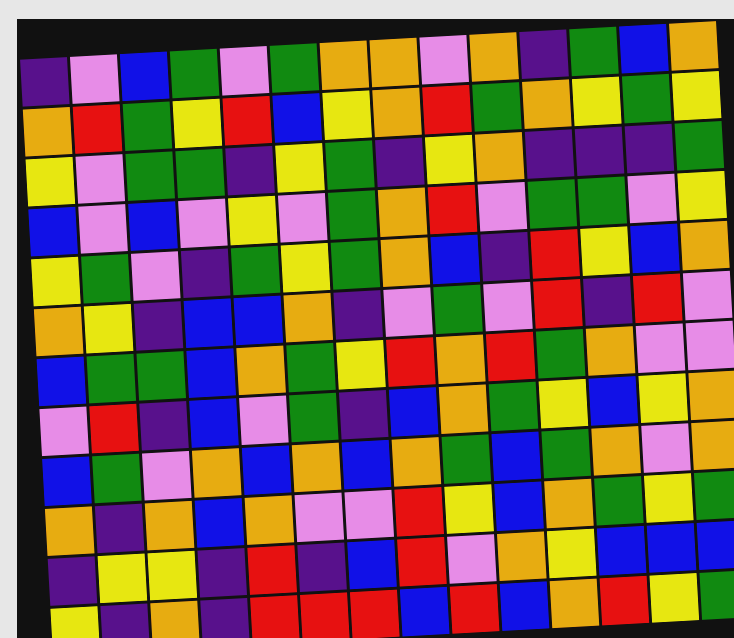[["indigo", "violet", "blue", "green", "violet", "green", "orange", "orange", "violet", "orange", "indigo", "green", "blue", "orange"], ["orange", "red", "green", "yellow", "red", "blue", "yellow", "orange", "red", "green", "orange", "yellow", "green", "yellow"], ["yellow", "violet", "green", "green", "indigo", "yellow", "green", "indigo", "yellow", "orange", "indigo", "indigo", "indigo", "green"], ["blue", "violet", "blue", "violet", "yellow", "violet", "green", "orange", "red", "violet", "green", "green", "violet", "yellow"], ["yellow", "green", "violet", "indigo", "green", "yellow", "green", "orange", "blue", "indigo", "red", "yellow", "blue", "orange"], ["orange", "yellow", "indigo", "blue", "blue", "orange", "indigo", "violet", "green", "violet", "red", "indigo", "red", "violet"], ["blue", "green", "green", "blue", "orange", "green", "yellow", "red", "orange", "red", "green", "orange", "violet", "violet"], ["violet", "red", "indigo", "blue", "violet", "green", "indigo", "blue", "orange", "green", "yellow", "blue", "yellow", "orange"], ["blue", "green", "violet", "orange", "blue", "orange", "blue", "orange", "green", "blue", "green", "orange", "violet", "orange"], ["orange", "indigo", "orange", "blue", "orange", "violet", "violet", "red", "yellow", "blue", "orange", "green", "yellow", "green"], ["indigo", "yellow", "yellow", "indigo", "red", "indigo", "blue", "red", "violet", "orange", "yellow", "blue", "blue", "blue"], ["yellow", "indigo", "orange", "indigo", "red", "red", "red", "blue", "red", "blue", "orange", "red", "yellow", "green"]]